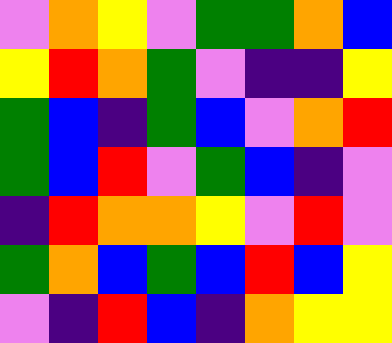[["violet", "orange", "yellow", "violet", "green", "green", "orange", "blue"], ["yellow", "red", "orange", "green", "violet", "indigo", "indigo", "yellow"], ["green", "blue", "indigo", "green", "blue", "violet", "orange", "red"], ["green", "blue", "red", "violet", "green", "blue", "indigo", "violet"], ["indigo", "red", "orange", "orange", "yellow", "violet", "red", "violet"], ["green", "orange", "blue", "green", "blue", "red", "blue", "yellow"], ["violet", "indigo", "red", "blue", "indigo", "orange", "yellow", "yellow"]]